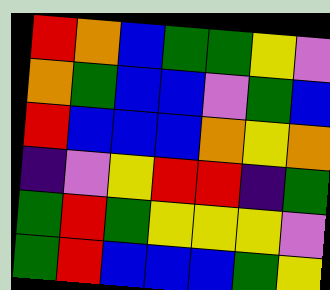[["red", "orange", "blue", "green", "green", "yellow", "violet"], ["orange", "green", "blue", "blue", "violet", "green", "blue"], ["red", "blue", "blue", "blue", "orange", "yellow", "orange"], ["indigo", "violet", "yellow", "red", "red", "indigo", "green"], ["green", "red", "green", "yellow", "yellow", "yellow", "violet"], ["green", "red", "blue", "blue", "blue", "green", "yellow"]]